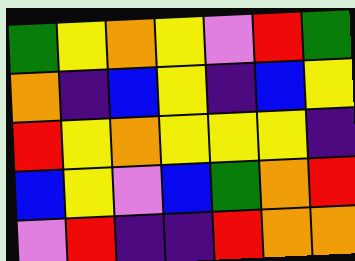[["green", "yellow", "orange", "yellow", "violet", "red", "green"], ["orange", "indigo", "blue", "yellow", "indigo", "blue", "yellow"], ["red", "yellow", "orange", "yellow", "yellow", "yellow", "indigo"], ["blue", "yellow", "violet", "blue", "green", "orange", "red"], ["violet", "red", "indigo", "indigo", "red", "orange", "orange"]]